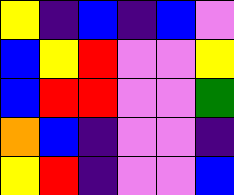[["yellow", "indigo", "blue", "indigo", "blue", "violet"], ["blue", "yellow", "red", "violet", "violet", "yellow"], ["blue", "red", "red", "violet", "violet", "green"], ["orange", "blue", "indigo", "violet", "violet", "indigo"], ["yellow", "red", "indigo", "violet", "violet", "blue"]]